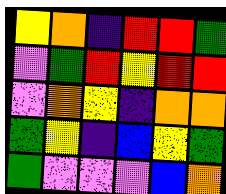[["yellow", "orange", "indigo", "red", "red", "green"], ["violet", "green", "red", "yellow", "red", "red"], ["violet", "orange", "yellow", "indigo", "orange", "orange"], ["green", "yellow", "indigo", "blue", "yellow", "green"], ["green", "violet", "violet", "violet", "blue", "orange"]]